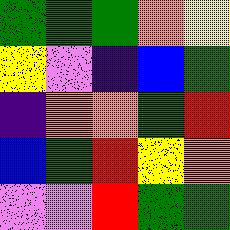[["green", "green", "green", "orange", "yellow"], ["yellow", "violet", "indigo", "blue", "green"], ["indigo", "orange", "orange", "green", "red"], ["blue", "green", "red", "yellow", "orange"], ["violet", "violet", "red", "green", "green"]]